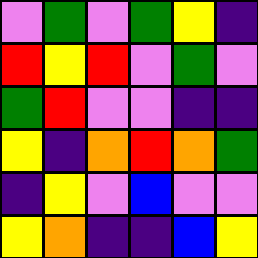[["violet", "green", "violet", "green", "yellow", "indigo"], ["red", "yellow", "red", "violet", "green", "violet"], ["green", "red", "violet", "violet", "indigo", "indigo"], ["yellow", "indigo", "orange", "red", "orange", "green"], ["indigo", "yellow", "violet", "blue", "violet", "violet"], ["yellow", "orange", "indigo", "indigo", "blue", "yellow"]]